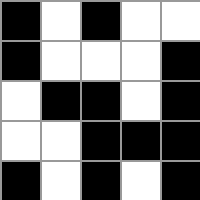[["black", "white", "black", "white", "white"], ["black", "white", "white", "white", "black"], ["white", "black", "black", "white", "black"], ["white", "white", "black", "black", "black"], ["black", "white", "black", "white", "black"]]